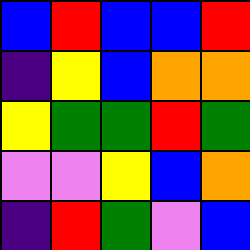[["blue", "red", "blue", "blue", "red"], ["indigo", "yellow", "blue", "orange", "orange"], ["yellow", "green", "green", "red", "green"], ["violet", "violet", "yellow", "blue", "orange"], ["indigo", "red", "green", "violet", "blue"]]